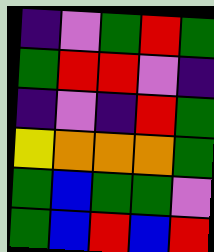[["indigo", "violet", "green", "red", "green"], ["green", "red", "red", "violet", "indigo"], ["indigo", "violet", "indigo", "red", "green"], ["yellow", "orange", "orange", "orange", "green"], ["green", "blue", "green", "green", "violet"], ["green", "blue", "red", "blue", "red"]]